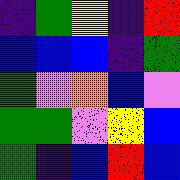[["indigo", "green", "yellow", "indigo", "red"], ["blue", "blue", "blue", "indigo", "green"], ["green", "violet", "orange", "blue", "violet"], ["green", "green", "violet", "yellow", "blue"], ["green", "indigo", "blue", "red", "blue"]]